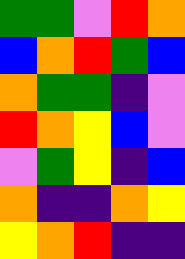[["green", "green", "violet", "red", "orange"], ["blue", "orange", "red", "green", "blue"], ["orange", "green", "green", "indigo", "violet"], ["red", "orange", "yellow", "blue", "violet"], ["violet", "green", "yellow", "indigo", "blue"], ["orange", "indigo", "indigo", "orange", "yellow"], ["yellow", "orange", "red", "indigo", "indigo"]]